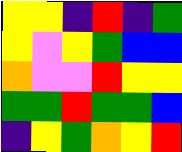[["yellow", "yellow", "indigo", "red", "indigo", "green"], ["yellow", "violet", "yellow", "green", "blue", "blue"], ["orange", "violet", "violet", "red", "yellow", "yellow"], ["green", "green", "red", "green", "green", "blue"], ["indigo", "yellow", "green", "orange", "yellow", "red"]]